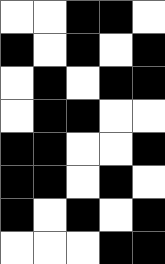[["white", "white", "black", "black", "white"], ["black", "white", "black", "white", "black"], ["white", "black", "white", "black", "black"], ["white", "black", "black", "white", "white"], ["black", "black", "white", "white", "black"], ["black", "black", "white", "black", "white"], ["black", "white", "black", "white", "black"], ["white", "white", "white", "black", "black"]]